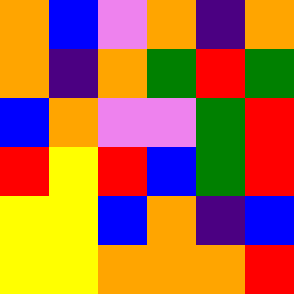[["orange", "blue", "violet", "orange", "indigo", "orange"], ["orange", "indigo", "orange", "green", "red", "green"], ["blue", "orange", "violet", "violet", "green", "red"], ["red", "yellow", "red", "blue", "green", "red"], ["yellow", "yellow", "blue", "orange", "indigo", "blue"], ["yellow", "yellow", "orange", "orange", "orange", "red"]]